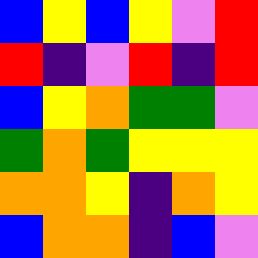[["blue", "yellow", "blue", "yellow", "violet", "red"], ["red", "indigo", "violet", "red", "indigo", "red"], ["blue", "yellow", "orange", "green", "green", "violet"], ["green", "orange", "green", "yellow", "yellow", "yellow"], ["orange", "orange", "yellow", "indigo", "orange", "yellow"], ["blue", "orange", "orange", "indigo", "blue", "violet"]]